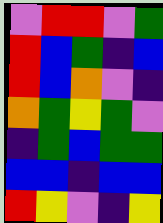[["violet", "red", "red", "violet", "green"], ["red", "blue", "green", "indigo", "blue"], ["red", "blue", "orange", "violet", "indigo"], ["orange", "green", "yellow", "green", "violet"], ["indigo", "green", "blue", "green", "green"], ["blue", "blue", "indigo", "blue", "blue"], ["red", "yellow", "violet", "indigo", "yellow"]]